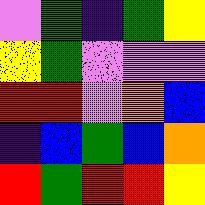[["violet", "green", "indigo", "green", "yellow"], ["yellow", "green", "violet", "violet", "violet"], ["red", "red", "violet", "orange", "blue"], ["indigo", "blue", "green", "blue", "orange"], ["red", "green", "red", "red", "yellow"]]